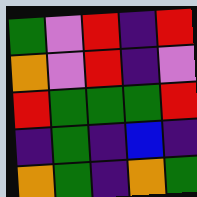[["green", "violet", "red", "indigo", "red"], ["orange", "violet", "red", "indigo", "violet"], ["red", "green", "green", "green", "red"], ["indigo", "green", "indigo", "blue", "indigo"], ["orange", "green", "indigo", "orange", "green"]]